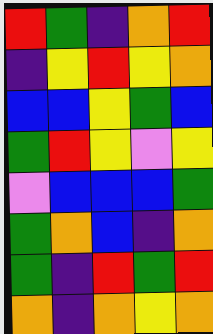[["red", "green", "indigo", "orange", "red"], ["indigo", "yellow", "red", "yellow", "orange"], ["blue", "blue", "yellow", "green", "blue"], ["green", "red", "yellow", "violet", "yellow"], ["violet", "blue", "blue", "blue", "green"], ["green", "orange", "blue", "indigo", "orange"], ["green", "indigo", "red", "green", "red"], ["orange", "indigo", "orange", "yellow", "orange"]]